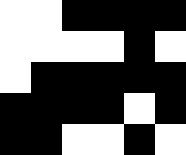[["white", "white", "black", "black", "black", "black"], ["white", "white", "white", "white", "black", "white"], ["white", "black", "black", "black", "black", "black"], ["black", "black", "black", "black", "white", "black"], ["black", "black", "white", "white", "black", "white"]]